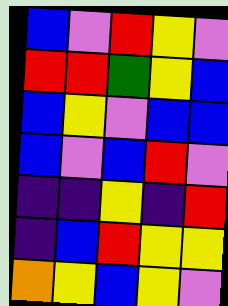[["blue", "violet", "red", "yellow", "violet"], ["red", "red", "green", "yellow", "blue"], ["blue", "yellow", "violet", "blue", "blue"], ["blue", "violet", "blue", "red", "violet"], ["indigo", "indigo", "yellow", "indigo", "red"], ["indigo", "blue", "red", "yellow", "yellow"], ["orange", "yellow", "blue", "yellow", "violet"]]